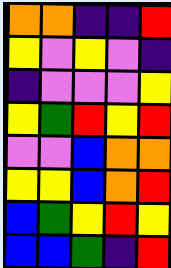[["orange", "orange", "indigo", "indigo", "red"], ["yellow", "violet", "yellow", "violet", "indigo"], ["indigo", "violet", "violet", "violet", "yellow"], ["yellow", "green", "red", "yellow", "red"], ["violet", "violet", "blue", "orange", "orange"], ["yellow", "yellow", "blue", "orange", "red"], ["blue", "green", "yellow", "red", "yellow"], ["blue", "blue", "green", "indigo", "red"]]